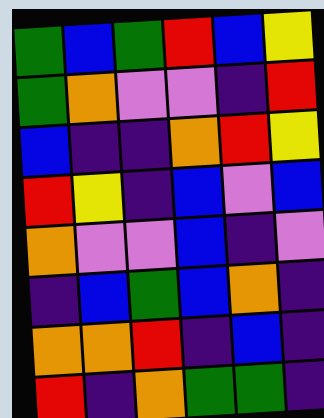[["green", "blue", "green", "red", "blue", "yellow"], ["green", "orange", "violet", "violet", "indigo", "red"], ["blue", "indigo", "indigo", "orange", "red", "yellow"], ["red", "yellow", "indigo", "blue", "violet", "blue"], ["orange", "violet", "violet", "blue", "indigo", "violet"], ["indigo", "blue", "green", "blue", "orange", "indigo"], ["orange", "orange", "red", "indigo", "blue", "indigo"], ["red", "indigo", "orange", "green", "green", "indigo"]]